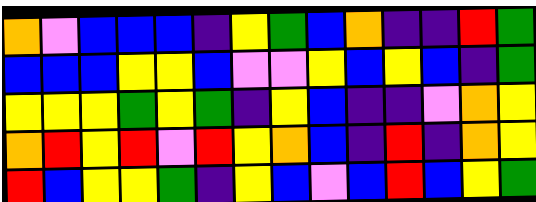[["orange", "violet", "blue", "blue", "blue", "indigo", "yellow", "green", "blue", "orange", "indigo", "indigo", "red", "green"], ["blue", "blue", "blue", "yellow", "yellow", "blue", "violet", "violet", "yellow", "blue", "yellow", "blue", "indigo", "green"], ["yellow", "yellow", "yellow", "green", "yellow", "green", "indigo", "yellow", "blue", "indigo", "indigo", "violet", "orange", "yellow"], ["orange", "red", "yellow", "red", "violet", "red", "yellow", "orange", "blue", "indigo", "red", "indigo", "orange", "yellow"], ["red", "blue", "yellow", "yellow", "green", "indigo", "yellow", "blue", "violet", "blue", "red", "blue", "yellow", "green"]]